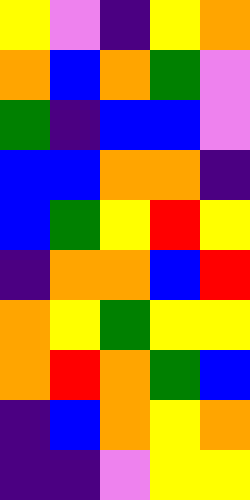[["yellow", "violet", "indigo", "yellow", "orange"], ["orange", "blue", "orange", "green", "violet"], ["green", "indigo", "blue", "blue", "violet"], ["blue", "blue", "orange", "orange", "indigo"], ["blue", "green", "yellow", "red", "yellow"], ["indigo", "orange", "orange", "blue", "red"], ["orange", "yellow", "green", "yellow", "yellow"], ["orange", "red", "orange", "green", "blue"], ["indigo", "blue", "orange", "yellow", "orange"], ["indigo", "indigo", "violet", "yellow", "yellow"]]